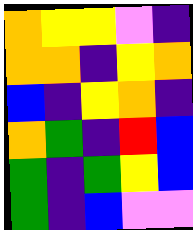[["orange", "yellow", "yellow", "violet", "indigo"], ["orange", "orange", "indigo", "yellow", "orange"], ["blue", "indigo", "yellow", "orange", "indigo"], ["orange", "green", "indigo", "red", "blue"], ["green", "indigo", "green", "yellow", "blue"], ["green", "indigo", "blue", "violet", "violet"]]